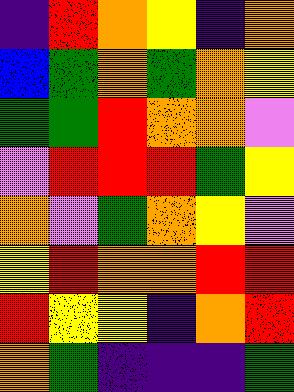[["indigo", "red", "orange", "yellow", "indigo", "orange"], ["blue", "green", "orange", "green", "orange", "yellow"], ["green", "green", "red", "orange", "orange", "violet"], ["violet", "red", "red", "red", "green", "yellow"], ["orange", "violet", "green", "orange", "yellow", "violet"], ["yellow", "red", "orange", "orange", "red", "red"], ["red", "yellow", "yellow", "indigo", "orange", "red"], ["orange", "green", "indigo", "indigo", "indigo", "green"]]